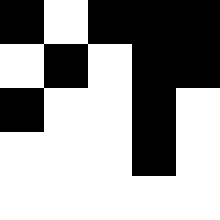[["black", "white", "black", "black", "black"], ["white", "black", "white", "black", "black"], ["black", "white", "white", "black", "white"], ["white", "white", "white", "black", "white"], ["white", "white", "white", "white", "white"]]